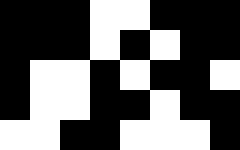[["black", "black", "black", "white", "white", "black", "black", "black"], ["black", "black", "black", "white", "black", "white", "black", "black"], ["black", "white", "white", "black", "white", "black", "black", "white"], ["black", "white", "white", "black", "black", "white", "black", "black"], ["white", "white", "black", "black", "white", "white", "white", "black"]]